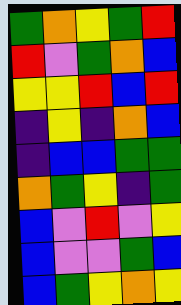[["green", "orange", "yellow", "green", "red"], ["red", "violet", "green", "orange", "blue"], ["yellow", "yellow", "red", "blue", "red"], ["indigo", "yellow", "indigo", "orange", "blue"], ["indigo", "blue", "blue", "green", "green"], ["orange", "green", "yellow", "indigo", "green"], ["blue", "violet", "red", "violet", "yellow"], ["blue", "violet", "violet", "green", "blue"], ["blue", "green", "yellow", "orange", "yellow"]]